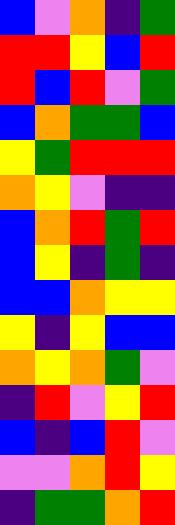[["blue", "violet", "orange", "indigo", "green"], ["red", "red", "yellow", "blue", "red"], ["red", "blue", "red", "violet", "green"], ["blue", "orange", "green", "green", "blue"], ["yellow", "green", "red", "red", "red"], ["orange", "yellow", "violet", "indigo", "indigo"], ["blue", "orange", "red", "green", "red"], ["blue", "yellow", "indigo", "green", "indigo"], ["blue", "blue", "orange", "yellow", "yellow"], ["yellow", "indigo", "yellow", "blue", "blue"], ["orange", "yellow", "orange", "green", "violet"], ["indigo", "red", "violet", "yellow", "red"], ["blue", "indigo", "blue", "red", "violet"], ["violet", "violet", "orange", "red", "yellow"], ["indigo", "green", "green", "orange", "red"]]